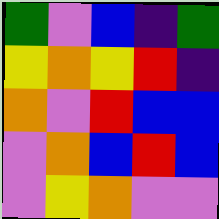[["green", "violet", "blue", "indigo", "green"], ["yellow", "orange", "yellow", "red", "indigo"], ["orange", "violet", "red", "blue", "blue"], ["violet", "orange", "blue", "red", "blue"], ["violet", "yellow", "orange", "violet", "violet"]]